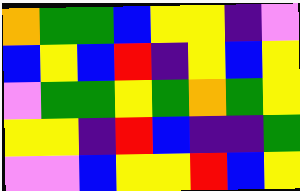[["orange", "green", "green", "blue", "yellow", "yellow", "indigo", "violet"], ["blue", "yellow", "blue", "red", "indigo", "yellow", "blue", "yellow"], ["violet", "green", "green", "yellow", "green", "orange", "green", "yellow"], ["yellow", "yellow", "indigo", "red", "blue", "indigo", "indigo", "green"], ["violet", "violet", "blue", "yellow", "yellow", "red", "blue", "yellow"]]